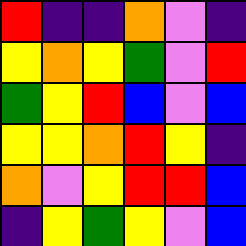[["red", "indigo", "indigo", "orange", "violet", "indigo"], ["yellow", "orange", "yellow", "green", "violet", "red"], ["green", "yellow", "red", "blue", "violet", "blue"], ["yellow", "yellow", "orange", "red", "yellow", "indigo"], ["orange", "violet", "yellow", "red", "red", "blue"], ["indigo", "yellow", "green", "yellow", "violet", "blue"]]